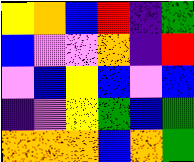[["yellow", "orange", "blue", "red", "indigo", "green"], ["blue", "violet", "violet", "orange", "indigo", "red"], ["violet", "blue", "yellow", "blue", "violet", "blue"], ["indigo", "violet", "yellow", "green", "blue", "green"], ["orange", "orange", "orange", "blue", "orange", "green"]]